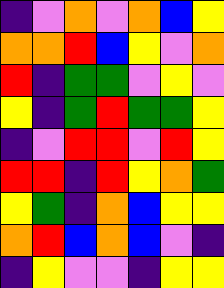[["indigo", "violet", "orange", "violet", "orange", "blue", "yellow"], ["orange", "orange", "red", "blue", "yellow", "violet", "orange"], ["red", "indigo", "green", "green", "violet", "yellow", "violet"], ["yellow", "indigo", "green", "red", "green", "green", "yellow"], ["indigo", "violet", "red", "red", "violet", "red", "yellow"], ["red", "red", "indigo", "red", "yellow", "orange", "green"], ["yellow", "green", "indigo", "orange", "blue", "yellow", "yellow"], ["orange", "red", "blue", "orange", "blue", "violet", "indigo"], ["indigo", "yellow", "violet", "violet", "indigo", "yellow", "yellow"]]